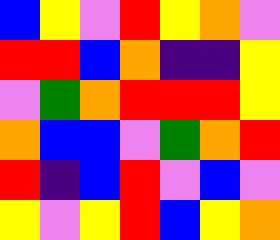[["blue", "yellow", "violet", "red", "yellow", "orange", "violet"], ["red", "red", "blue", "orange", "indigo", "indigo", "yellow"], ["violet", "green", "orange", "red", "red", "red", "yellow"], ["orange", "blue", "blue", "violet", "green", "orange", "red"], ["red", "indigo", "blue", "red", "violet", "blue", "violet"], ["yellow", "violet", "yellow", "red", "blue", "yellow", "orange"]]